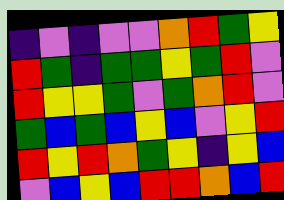[["indigo", "violet", "indigo", "violet", "violet", "orange", "red", "green", "yellow"], ["red", "green", "indigo", "green", "green", "yellow", "green", "red", "violet"], ["red", "yellow", "yellow", "green", "violet", "green", "orange", "red", "violet"], ["green", "blue", "green", "blue", "yellow", "blue", "violet", "yellow", "red"], ["red", "yellow", "red", "orange", "green", "yellow", "indigo", "yellow", "blue"], ["violet", "blue", "yellow", "blue", "red", "red", "orange", "blue", "red"]]